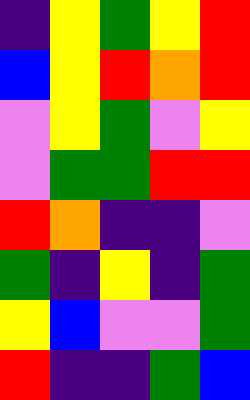[["indigo", "yellow", "green", "yellow", "red"], ["blue", "yellow", "red", "orange", "red"], ["violet", "yellow", "green", "violet", "yellow"], ["violet", "green", "green", "red", "red"], ["red", "orange", "indigo", "indigo", "violet"], ["green", "indigo", "yellow", "indigo", "green"], ["yellow", "blue", "violet", "violet", "green"], ["red", "indigo", "indigo", "green", "blue"]]